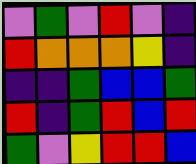[["violet", "green", "violet", "red", "violet", "indigo"], ["red", "orange", "orange", "orange", "yellow", "indigo"], ["indigo", "indigo", "green", "blue", "blue", "green"], ["red", "indigo", "green", "red", "blue", "red"], ["green", "violet", "yellow", "red", "red", "blue"]]